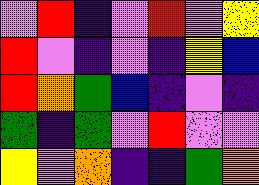[["violet", "red", "indigo", "violet", "red", "violet", "yellow"], ["red", "violet", "indigo", "violet", "indigo", "yellow", "blue"], ["red", "orange", "green", "blue", "indigo", "violet", "indigo"], ["green", "indigo", "green", "violet", "red", "violet", "violet"], ["yellow", "violet", "orange", "indigo", "indigo", "green", "orange"]]